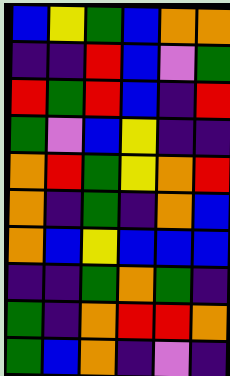[["blue", "yellow", "green", "blue", "orange", "orange"], ["indigo", "indigo", "red", "blue", "violet", "green"], ["red", "green", "red", "blue", "indigo", "red"], ["green", "violet", "blue", "yellow", "indigo", "indigo"], ["orange", "red", "green", "yellow", "orange", "red"], ["orange", "indigo", "green", "indigo", "orange", "blue"], ["orange", "blue", "yellow", "blue", "blue", "blue"], ["indigo", "indigo", "green", "orange", "green", "indigo"], ["green", "indigo", "orange", "red", "red", "orange"], ["green", "blue", "orange", "indigo", "violet", "indigo"]]